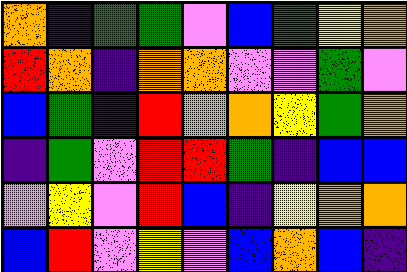[["orange", "indigo", "green", "green", "violet", "blue", "green", "yellow", "orange"], ["red", "orange", "indigo", "orange", "orange", "violet", "violet", "green", "violet"], ["blue", "green", "indigo", "red", "orange", "orange", "yellow", "green", "orange"], ["indigo", "green", "violet", "red", "red", "green", "indigo", "blue", "blue"], ["violet", "yellow", "violet", "red", "blue", "indigo", "yellow", "orange", "orange"], ["blue", "red", "violet", "yellow", "violet", "blue", "orange", "blue", "indigo"]]